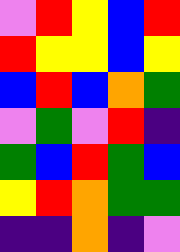[["violet", "red", "yellow", "blue", "red"], ["red", "yellow", "yellow", "blue", "yellow"], ["blue", "red", "blue", "orange", "green"], ["violet", "green", "violet", "red", "indigo"], ["green", "blue", "red", "green", "blue"], ["yellow", "red", "orange", "green", "green"], ["indigo", "indigo", "orange", "indigo", "violet"]]